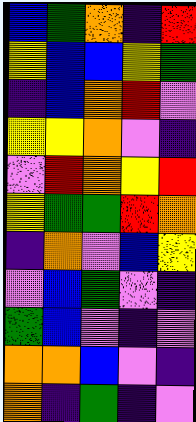[["blue", "green", "orange", "indigo", "red"], ["yellow", "blue", "blue", "yellow", "green"], ["indigo", "blue", "orange", "red", "violet"], ["yellow", "yellow", "orange", "violet", "indigo"], ["violet", "red", "orange", "yellow", "red"], ["yellow", "green", "green", "red", "orange"], ["indigo", "orange", "violet", "blue", "yellow"], ["violet", "blue", "green", "violet", "indigo"], ["green", "blue", "violet", "indigo", "violet"], ["orange", "orange", "blue", "violet", "indigo"], ["orange", "indigo", "green", "indigo", "violet"]]